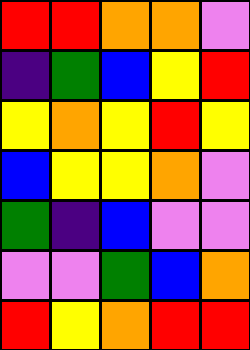[["red", "red", "orange", "orange", "violet"], ["indigo", "green", "blue", "yellow", "red"], ["yellow", "orange", "yellow", "red", "yellow"], ["blue", "yellow", "yellow", "orange", "violet"], ["green", "indigo", "blue", "violet", "violet"], ["violet", "violet", "green", "blue", "orange"], ["red", "yellow", "orange", "red", "red"]]